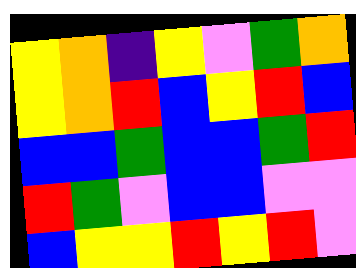[["yellow", "orange", "indigo", "yellow", "violet", "green", "orange"], ["yellow", "orange", "red", "blue", "yellow", "red", "blue"], ["blue", "blue", "green", "blue", "blue", "green", "red"], ["red", "green", "violet", "blue", "blue", "violet", "violet"], ["blue", "yellow", "yellow", "red", "yellow", "red", "violet"]]